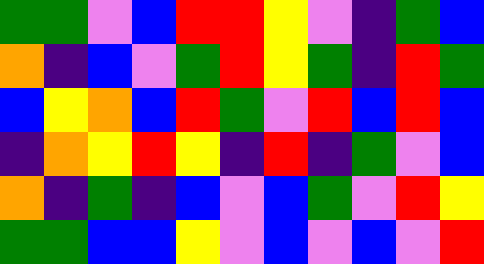[["green", "green", "violet", "blue", "red", "red", "yellow", "violet", "indigo", "green", "blue"], ["orange", "indigo", "blue", "violet", "green", "red", "yellow", "green", "indigo", "red", "green"], ["blue", "yellow", "orange", "blue", "red", "green", "violet", "red", "blue", "red", "blue"], ["indigo", "orange", "yellow", "red", "yellow", "indigo", "red", "indigo", "green", "violet", "blue"], ["orange", "indigo", "green", "indigo", "blue", "violet", "blue", "green", "violet", "red", "yellow"], ["green", "green", "blue", "blue", "yellow", "violet", "blue", "violet", "blue", "violet", "red"]]